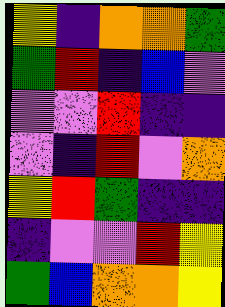[["yellow", "indigo", "orange", "orange", "green"], ["green", "red", "indigo", "blue", "violet"], ["violet", "violet", "red", "indigo", "indigo"], ["violet", "indigo", "red", "violet", "orange"], ["yellow", "red", "green", "indigo", "indigo"], ["indigo", "violet", "violet", "red", "yellow"], ["green", "blue", "orange", "orange", "yellow"]]